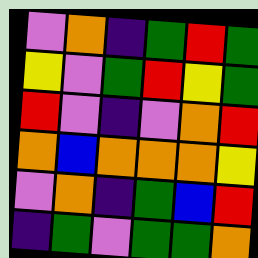[["violet", "orange", "indigo", "green", "red", "green"], ["yellow", "violet", "green", "red", "yellow", "green"], ["red", "violet", "indigo", "violet", "orange", "red"], ["orange", "blue", "orange", "orange", "orange", "yellow"], ["violet", "orange", "indigo", "green", "blue", "red"], ["indigo", "green", "violet", "green", "green", "orange"]]